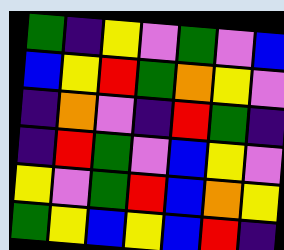[["green", "indigo", "yellow", "violet", "green", "violet", "blue"], ["blue", "yellow", "red", "green", "orange", "yellow", "violet"], ["indigo", "orange", "violet", "indigo", "red", "green", "indigo"], ["indigo", "red", "green", "violet", "blue", "yellow", "violet"], ["yellow", "violet", "green", "red", "blue", "orange", "yellow"], ["green", "yellow", "blue", "yellow", "blue", "red", "indigo"]]